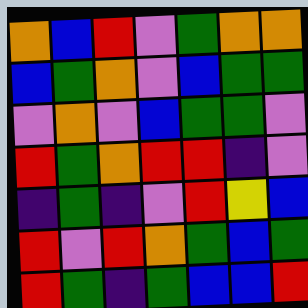[["orange", "blue", "red", "violet", "green", "orange", "orange"], ["blue", "green", "orange", "violet", "blue", "green", "green"], ["violet", "orange", "violet", "blue", "green", "green", "violet"], ["red", "green", "orange", "red", "red", "indigo", "violet"], ["indigo", "green", "indigo", "violet", "red", "yellow", "blue"], ["red", "violet", "red", "orange", "green", "blue", "green"], ["red", "green", "indigo", "green", "blue", "blue", "red"]]